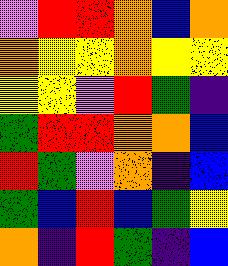[["violet", "red", "red", "orange", "blue", "orange"], ["orange", "yellow", "yellow", "orange", "yellow", "yellow"], ["yellow", "yellow", "violet", "red", "green", "indigo"], ["green", "red", "red", "orange", "orange", "blue"], ["red", "green", "violet", "orange", "indigo", "blue"], ["green", "blue", "red", "blue", "green", "yellow"], ["orange", "indigo", "red", "green", "indigo", "blue"]]